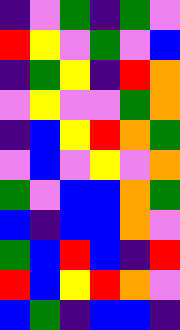[["indigo", "violet", "green", "indigo", "green", "violet"], ["red", "yellow", "violet", "green", "violet", "blue"], ["indigo", "green", "yellow", "indigo", "red", "orange"], ["violet", "yellow", "violet", "violet", "green", "orange"], ["indigo", "blue", "yellow", "red", "orange", "green"], ["violet", "blue", "violet", "yellow", "violet", "orange"], ["green", "violet", "blue", "blue", "orange", "green"], ["blue", "indigo", "blue", "blue", "orange", "violet"], ["green", "blue", "red", "blue", "indigo", "red"], ["red", "blue", "yellow", "red", "orange", "violet"], ["blue", "green", "indigo", "blue", "blue", "indigo"]]